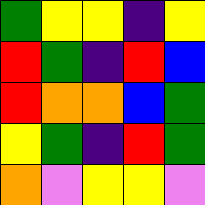[["green", "yellow", "yellow", "indigo", "yellow"], ["red", "green", "indigo", "red", "blue"], ["red", "orange", "orange", "blue", "green"], ["yellow", "green", "indigo", "red", "green"], ["orange", "violet", "yellow", "yellow", "violet"]]